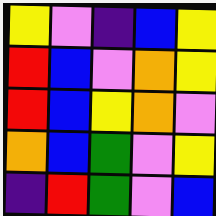[["yellow", "violet", "indigo", "blue", "yellow"], ["red", "blue", "violet", "orange", "yellow"], ["red", "blue", "yellow", "orange", "violet"], ["orange", "blue", "green", "violet", "yellow"], ["indigo", "red", "green", "violet", "blue"]]